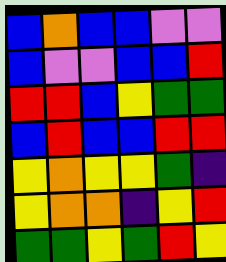[["blue", "orange", "blue", "blue", "violet", "violet"], ["blue", "violet", "violet", "blue", "blue", "red"], ["red", "red", "blue", "yellow", "green", "green"], ["blue", "red", "blue", "blue", "red", "red"], ["yellow", "orange", "yellow", "yellow", "green", "indigo"], ["yellow", "orange", "orange", "indigo", "yellow", "red"], ["green", "green", "yellow", "green", "red", "yellow"]]